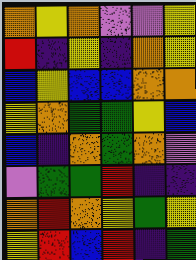[["orange", "yellow", "orange", "violet", "violet", "yellow"], ["red", "indigo", "yellow", "indigo", "orange", "yellow"], ["blue", "yellow", "blue", "blue", "orange", "orange"], ["yellow", "orange", "green", "green", "yellow", "blue"], ["blue", "indigo", "orange", "green", "orange", "violet"], ["violet", "green", "green", "red", "indigo", "indigo"], ["orange", "red", "orange", "yellow", "green", "yellow"], ["yellow", "red", "blue", "red", "indigo", "green"]]